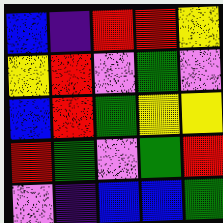[["blue", "indigo", "red", "red", "yellow"], ["yellow", "red", "violet", "green", "violet"], ["blue", "red", "green", "yellow", "yellow"], ["red", "green", "violet", "green", "red"], ["violet", "indigo", "blue", "blue", "green"]]